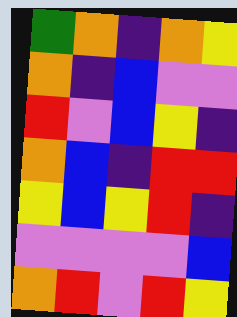[["green", "orange", "indigo", "orange", "yellow"], ["orange", "indigo", "blue", "violet", "violet"], ["red", "violet", "blue", "yellow", "indigo"], ["orange", "blue", "indigo", "red", "red"], ["yellow", "blue", "yellow", "red", "indigo"], ["violet", "violet", "violet", "violet", "blue"], ["orange", "red", "violet", "red", "yellow"]]